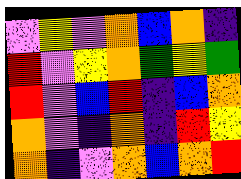[["violet", "yellow", "violet", "orange", "blue", "orange", "indigo"], ["red", "violet", "yellow", "orange", "green", "yellow", "green"], ["red", "violet", "blue", "red", "indigo", "blue", "orange"], ["orange", "violet", "indigo", "orange", "indigo", "red", "yellow"], ["orange", "indigo", "violet", "orange", "blue", "orange", "red"]]